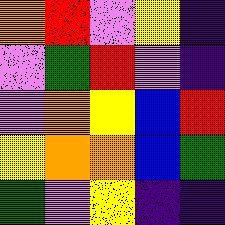[["orange", "red", "violet", "yellow", "indigo"], ["violet", "green", "red", "violet", "indigo"], ["violet", "orange", "yellow", "blue", "red"], ["yellow", "orange", "orange", "blue", "green"], ["green", "violet", "yellow", "indigo", "indigo"]]